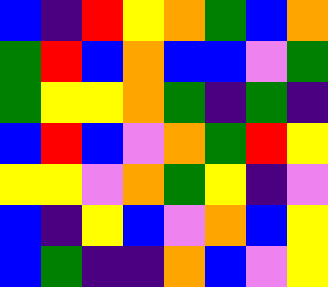[["blue", "indigo", "red", "yellow", "orange", "green", "blue", "orange"], ["green", "red", "blue", "orange", "blue", "blue", "violet", "green"], ["green", "yellow", "yellow", "orange", "green", "indigo", "green", "indigo"], ["blue", "red", "blue", "violet", "orange", "green", "red", "yellow"], ["yellow", "yellow", "violet", "orange", "green", "yellow", "indigo", "violet"], ["blue", "indigo", "yellow", "blue", "violet", "orange", "blue", "yellow"], ["blue", "green", "indigo", "indigo", "orange", "blue", "violet", "yellow"]]